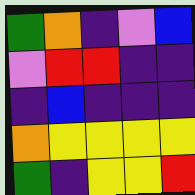[["green", "orange", "indigo", "violet", "blue"], ["violet", "red", "red", "indigo", "indigo"], ["indigo", "blue", "indigo", "indigo", "indigo"], ["orange", "yellow", "yellow", "yellow", "yellow"], ["green", "indigo", "yellow", "yellow", "red"]]